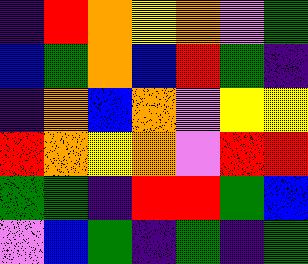[["indigo", "red", "orange", "yellow", "orange", "violet", "green"], ["blue", "green", "orange", "blue", "red", "green", "indigo"], ["indigo", "orange", "blue", "orange", "violet", "yellow", "yellow"], ["red", "orange", "yellow", "orange", "violet", "red", "red"], ["green", "green", "indigo", "red", "red", "green", "blue"], ["violet", "blue", "green", "indigo", "green", "indigo", "green"]]